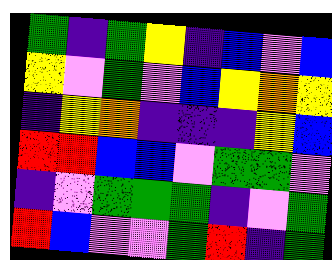[["green", "indigo", "green", "yellow", "indigo", "blue", "violet", "blue"], ["yellow", "violet", "green", "violet", "blue", "yellow", "orange", "yellow"], ["indigo", "yellow", "orange", "indigo", "indigo", "indigo", "yellow", "blue"], ["red", "red", "blue", "blue", "violet", "green", "green", "violet"], ["indigo", "violet", "green", "green", "green", "indigo", "violet", "green"], ["red", "blue", "violet", "violet", "green", "red", "indigo", "green"]]